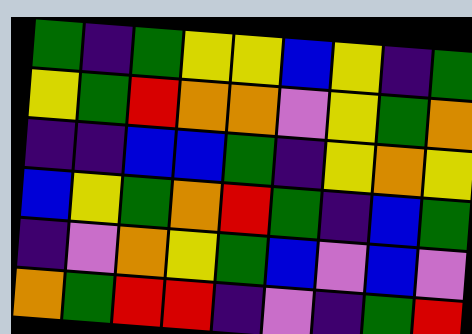[["green", "indigo", "green", "yellow", "yellow", "blue", "yellow", "indigo", "green"], ["yellow", "green", "red", "orange", "orange", "violet", "yellow", "green", "orange"], ["indigo", "indigo", "blue", "blue", "green", "indigo", "yellow", "orange", "yellow"], ["blue", "yellow", "green", "orange", "red", "green", "indigo", "blue", "green"], ["indigo", "violet", "orange", "yellow", "green", "blue", "violet", "blue", "violet"], ["orange", "green", "red", "red", "indigo", "violet", "indigo", "green", "red"]]